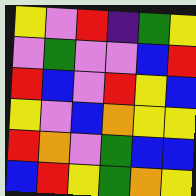[["yellow", "violet", "red", "indigo", "green", "yellow"], ["violet", "green", "violet", "violet", "blue", "red"], ["red", "blue", "violet", "red", "yellow", "blue"], ["yellow", "violet", "blue", "orange", "yellow", "yellow"], ["red", "orange", "violet", "green", "blue", "blue"], ["blue", "red", "yellow", "green", "orange", "yellow"]]